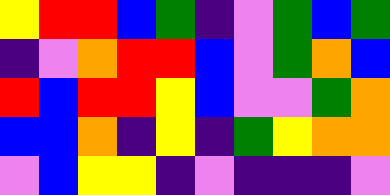[["yellow", "red", "red", "blue", "green", "indigo", "violet", "green", "blue", "green"], ["indigo", "violet", "orange", "red", "red", "blue", "violet", "green", "orange", "blue"], ["red", "blue", "red", "red", "yellow", "blue", "violet", "violet", "green", "orange"], ["blue", "blue", "orange", "indigo", "yellow", "indigo", "green", "yellow", "orange", "orange"], ["violet", "blue", "yellow", "yellow", "indigo", "violet", "indigo", "indigo", "indigo", "violet"]]